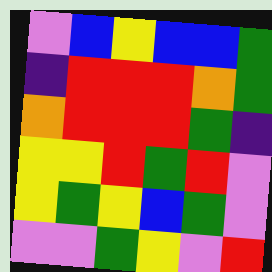[["violet", "blue", "yellow", "blue", "blue", "green"], ["indigo", "red", "red", "red", "orange", "green"], ["orange", "red", "red", "red", "green", "indigo"], ["yellow", "yellow", "red", "green", "red", "violet"], ["yellow", "green", "yellow", "blue", "green", "violet"], ["violet", "violet", "green", "yellow", "violet", "red"]]